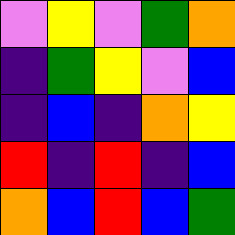[["violet", "yellow", "violet", "green", "orange"], ["indigo", "green", "yellow", "violet", "blue"], ["indigo", "blue", "indigo", "orange", "yellow"], ["red", "indigo", "red", "indigo", "blue"], ["orange", "blue", "red", "blue", "green"]]